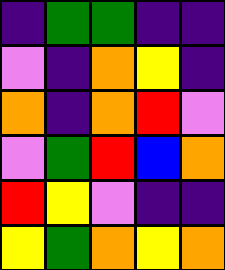[["indigo", "green", "green", "indigo", "indigo"], ["violet", "indigo", "orange", "yellow", "indigo"], ["orange", "indigo", "orange", "red", "violet"], ["violet", "green", "red", "blue", "orange"], ["red", "yellow", "violet", "indigo", "indigo"], ["yellow", "green", "orange", "yellow", "orange"]]